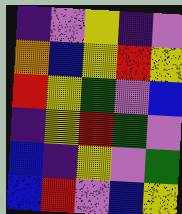[["indigo", "violet", "yellow", "indigo", "violet"], ["orange", "blue", "yellow", "red", "yellow"], ["red", "yellow", "green", "violet", "blue"], ["indigo", "yellow", "red", "green", "violet"], ["blue", "indigo", "yellow", "violet", "green"], ["blue", "red", "violet", "blue", "yellow"]]